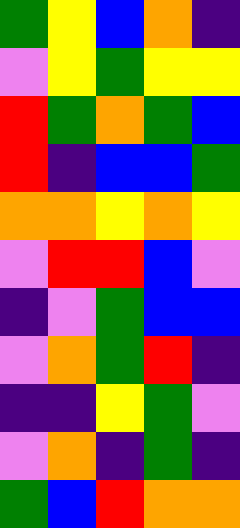[["green", "yellow", "blue", "orange", "indigo"], ["violet", "yellow", "green", "yellow", "yellow"], ["red", "green", "orange", "green", "blue"], ["red", "indigo", "blue", "blue", "green"], ["orange", "orange", "yellow", "orange", "yellow"], ["violet", "red", "red", "blue", "violet"], ["indigo", "violet", "green", "blue", "blue"], ["violet", "orange", "green", "red", "indigo"], ["indigo", "indigo", "yellow", "green", "violet"], ["violet", "orange", "indigo", "green", "indigo"], ["green", "blue", "red", "orange", "orange"]]